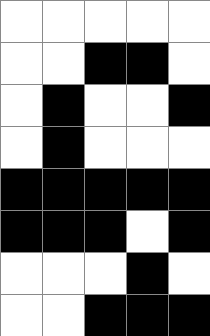[["white", "white", "white", "white", "white"], ["white", "white", "black", "black", "white"], ["white", "black", "white", "white", "black"], ["white", "black", "white", "white", "white"], ["black", "black", "black", "black", "black"], ["black", "black", "black", "white", "black"], ["white", "white", "white", "black", "white"], ["white", "white", "black", "black", "black"]]